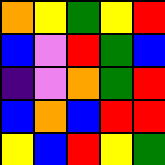[["orange", "yellow", "green", "yellow", "red"], ["blue", "violet", "red", "green", "blue"], ["indigo", "violet", "orange", "green", "red"], ["blue", "orange", "blue", "red", "red"], ["yellow", "blue", "red", "yellow", "green"]]